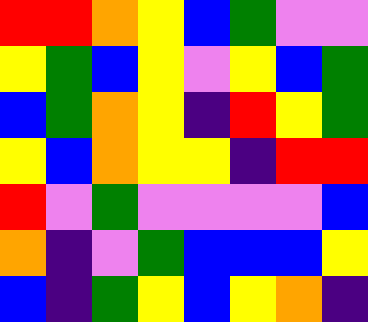[["red", "red", "orange", "yellow", "blue", "green", "violet", "violet"], ["yellow", "green", "blue", "yellow", "violet", "yellow", "blue", "green"], ["blue", "green", "orange", "yellow", "indigo", "red", "yellow", "green"], ["yellow", "blue", "orange", "yellow", "yellow", "indigo", "red", "red"], ["red", "violet", "green", "violet", "violet", "violet", "violet", "blue"], ["orange", "indigo", "violet", "green", "blue", "blue", "blue", "yellow"], ["blue", "indigo", "green", "yellow", "blue", "yellow", "orange", "indigo"]]